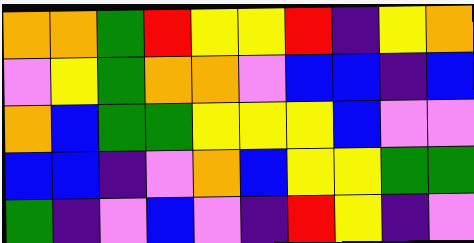[["orange", "orange", "green", "red", "yellow", "yellow", "red", "indigo", "yellow", "orange"], ["violet", "yellow", "green", "orange", "orange", "violet", "blue", "blue", "indigo", "blue"], ["orange", "blue", "green", "green", "yellow", "yellow", "yellow", "blue", "violet", "violet"], ["blue", "blue", "indigo", "violet", "orange", "blue", "yellow", "yellow", "green", "green"], ["green", "indigo", "violet", "blue", "violet", "indigo", "red", "yellow", "indigo", "violet"]]